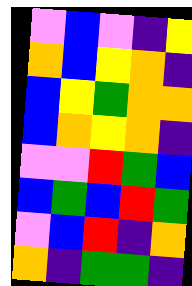[["violet", "blue", "violet", "indigo", "yellow"], ["orange", "blue", "yellow", "orange", "indigo"], ["blue", "yellow", "green", "orange", "orange"], ["blue", "orange", "yellow", "orange", "indigo"], ["violet", "violet", "red", "green", "blue"], ["blue", "green", "blue", "red", "green"], ["violet", "blue", "red", "indigo", "orange"], ["orange", "indigo", "green", "green", "indigo"]]